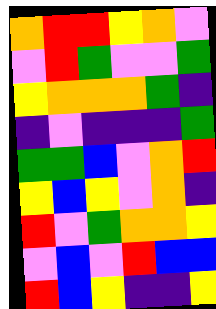[["orange", "red", "red", "yellow", "orange", "violet"], ["violet", "red", "green", "violet", "violet", "green"], ["yellow", "orange", "orange", "orange", "green", "indigo"], ["indigo", "violet", "indigo", "indigo", "indigo", "green"], ["green", "green", "blue", "violet", "orange", "red"], ["yellow", "blue", "yellow", "violet", "orange", "indigo"], ["red", "violet", "green", "orange", "orange", "yellow"], ["violet", "blue", "violet", "red", "blue", "blue"], ["red", "blue", "yellow", "indigo", "indigo", "yellow"]]